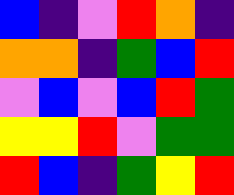[["blue", "indigo", "violet", "red", "orange", "indigo"], ["orange", "orange", "indigo", "green", "blue", "red"], ["violet", "blue", "violet", "blue", "red", "green"], ["yellow", "yellow", "red", "violet", "green", "green"], ["red", "blue", "indigo", "green", "yellow", "red"]]